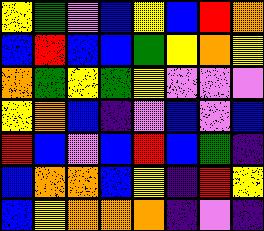[["yellow", "green", "violet", "blue", "yellow", "blue", "red", "orange"], ["blue", "red", "blue", "blue", "green", "yellow", "orange", "yellow"], ["orange", "green", "yellow", "green", "yellow", "violet", "violet", "violet"], ["yellow", "orange", "blue", "indigo", "violet", "blue", "violet", "blue"], ["red", "blue", "violet", "blue", "red", "blue", "green", "indigo"], ["blue", "orange", "orange", "blue", "yellow", "indigo", "red", "yellow"], ["blue", "yellow", "orange", "orange", "orange", "indigo", "violet", "indigo"]]